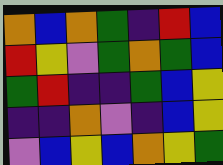[["orange", "blue", "orange", "green", "indigo", "red", "blue"], ["red", "yellow", "violet", "green", "orange", "green", "blue"], ["green", "red", "indigo", "indigo", "green", "blue", "yellow"], ["indigo", "indigo", "orange", "violet", "indigo", "blue", "yellow"], ["violet", "blue", "yellow", "blue", "orange", "yellow", "green"]]